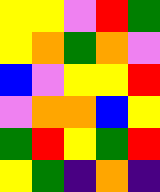[["yellow", "yellow", "violet", "red", "green"], ["yellow", "orange", "green", "orange", "violet"], ["blue", "violet", "yellow", "yellow", "red"], ["violet", "orange", "orange", "blue", "yellow"], ["green", "red", "yellow", "green", "red"], ["yellow", "green", "indigo", "orange", "indigo"]]